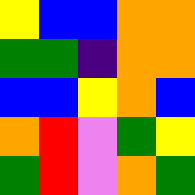[["yellow", "blue", "blue", "orange", "orange"], ["green", "green", "indigo", "orange", "orange"], ["blue", "blue", "yellow", "orange", "blue"], ["orange", "red", "violet", "green", "yellow"], ["green", "red", "violet", "orange", "green"]]